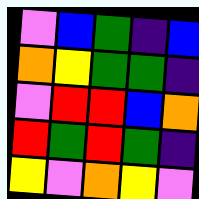[["violet", "blue", "green", "indigo", "blue"], ["orange", "yellow", "green", "green", "indigo"], ["violet", "red", "red", "blue", "orange"], ["red", "green", "red", "green", "indigo"], ["yellow", "violet", "orange", "yellow", "violet"]]